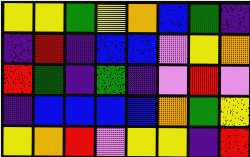[["yellow", "yellow", "green", "yellow", "orange", "blue", "green", "indigo"], ["indigo", "red", "indigo", "blue", "blue", "violet", "yellow", "orange"], ["red", "green", "indigo", "green", "indigo", "violet", "red", "violet"], ["indigo", "blue", "blue", "blue", "blue", "orange", "green", "yellow"], ["yellow", "orange", "red", "violet", "yellow", "yellow", "indigo", "red"]]